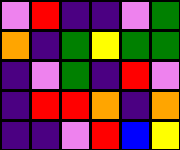[["violet", "red", "indigo", "indigo", "violet", "green"], ["orange", "indigo", "green", "yellow", "green", "green"], ["indigo", "violet", "green", "indigo", "red", "violet"], ["indigo", "red", "red", "orange", "indigo", "orange"], ["indigo", "indigo", "violet", "red", "blue", "yellow"]]